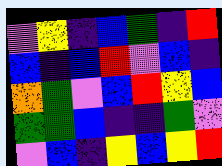[["violet", "yellow", "indigo", "blue", "green", "indigo", "red"], ["blue", "indigo", "blue", "red", "violet", "blue", "indigo"], ["orange", "green", "violet", "blue", "red", "yellow", "blue"], ["green", "green", "blue", "indigo", "indigo", "green", "violet"], ["violet", "blue", "indigo", "yellow", "blue", "yellow", "red"]]